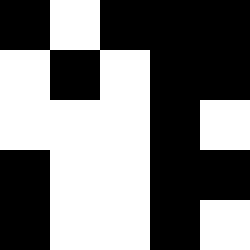[["black", "white", "black", "black", "black"], ["white", "black", "white", "black", "black"], ["white", "white", "white", "black", "white"], ["black", "white", "white", "black", "black"], ["black", "white", "white", "black", "white"]]